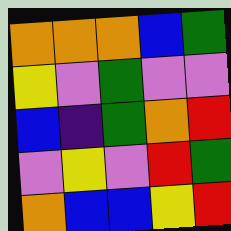[["orange", "orange", "orange", "blue", "green"], ["yellow", "violet", "green", "violet", "violet"], ["blue", "indigo", "green", "orange", "red"], ["violet", "yellow", "violet", "red", "green"], ["orange", "blue", "blue", "yellow", "red"]]